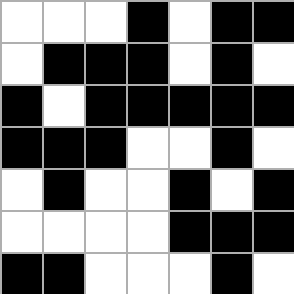[["white", "white", "white", "black", "white", "black", "black"], ["white", "black", "black", "black", "white", "black", "white"], ["black", "white", "black", "black", "black", "black", "black"], ["black", "black", "black", "white", "white", "black", "white"], ["white", "black", "white", "white", "black", "white", "black"], ["white", "white", "white", "white", "black", "black", "black"], ["black", "black", "white", "white", "white", "black", "white"]]